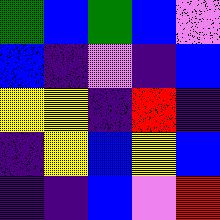[["green", "blue", "green", "blue", "violet"], ["blue", "indigo", "violet", "indigo", "blue"], ["yellow", "yellow", "indigo", "red", "indigo"], ["indigo", "yellow", "blue", "yellow", "blue"], ["indigo", "indigo", "blue", "violet", "red"]]